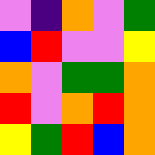[["violet", "indigo", "orange", "violet", "green"], ["blue", "red", "violet", "violet", "yellow"], ["orange", "violet", "green", "green", "orange"], ["red", "violet", "orange", "red", "orange"], ["yellow", "green", "red", "blue", "orange"]]